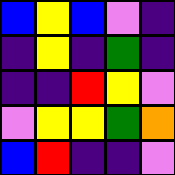[["blue", "yellow", "blue", "violet", "indigo"], ["indigo", "yellow", "indigo", "green", "indigo"], ["indigo", "indigo", "red", "yellow", "violet"], ["violet", "yellow", "yellow", "green", "orange"], ["blue", "red", "indigo", "indigo", "violet"]]